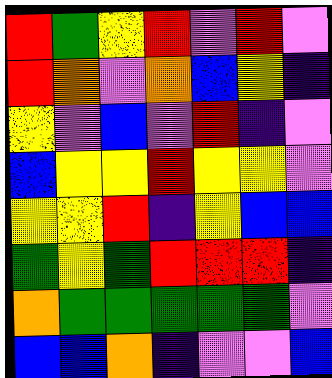[["red", "green", "yellow", "red", "violet", "red", "violet"], ["red", "orange", "violet", "orange", "blue", "yellow", "indigo"], ["yellow", "violet", "blue", "violet", "red", "indigo", "violet"], ["blue", "yellow", "yellow", "red", "yellow", "yellow", "violet"], ["yellow", "yellow", "red", "indigo", "yellow", "blue", "blue"], ["green", "yellow", "green", "red", "red", "red", "indigo"], ["orange", "green", "green", "green", "green", "green", "violet"], ["blue", "blue", "orange", "indigo", "violet", "violet", "blue"]]